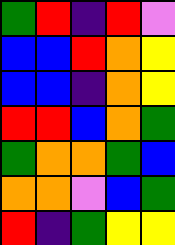[["green", "red", "indigo", "red", "violet"], ["blue", "blue", "red", "orange", "yellow"], ["blue", "blue", "indigo", "orange", "yellow"], ["red", "red", "blue", "orange", "green"], ["green", "orange", "orange", "green", "blue"], ["orange", "orange", "violet", "blue", "green"], ["red", "indigo", "green", "yellow", "yellow"]]